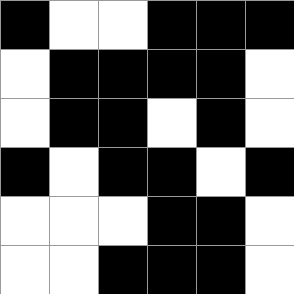[["black", "white", "white", "black", "black", "black"], ["white", "black", "black", "black", "black", "white"], ["white", "black", "black", "white", "black", "white"], ["black", "white", "black", "black", "white", "black"], ["white", "white", "white", "black", "black", "white"], ["white", "white", "black", "black", "black", "white"]]